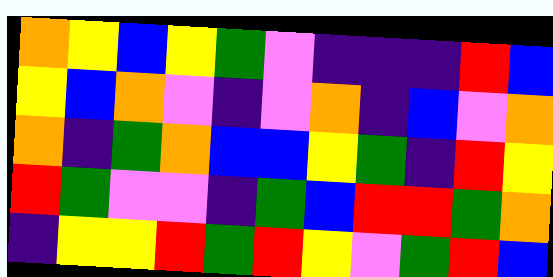[["orange", "yellow", "blue", "yellow", "green", "violet", "indigo", "indigo", "indigo", "red", "blue"], ["yellow", "blue", "orange", "violet", "indigo", "violet", "orange", "indigo", "blue", "violet", "orange"], ["orange", "indigo", "green", "orange", "blue", "blue", "yellow", "green", "indigo", "red", "yellow"], ["red", "green", "violet", "violet", "indigo", "green", "blue", "red", "red", "green", "orange"], ["indigo", "yellow", "yellow", "red", "green", "red", "yellow", "violet", "green", "red", "blue"]]